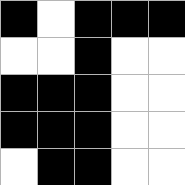[["black", "white", "black", "black", "black"], ["white", "white", "black", "white", "white"], ["black", "black", "black", "white", "white"], ["black", "black", "black", "white", "white"], ["white", "black", "black", "white", "white"]]